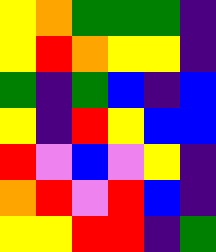[["yellow", "orange", "green", "green", "green", "indigo"], ["yellow", "red", "orange", "yellow", "yellow", "indigo"], ["green", "indigo", "green", "blue", "indigo", "blue"], ["yellow", "indigo", "red", "yellow", "blue", "blue"], ["red", "violet", "blue", "violet", "yellow", "indigo"], ["orange", "red", "violet", "red", "blue", "indigo"], ["yellow", "yellow", "red", "red", "indigo", "green"]]